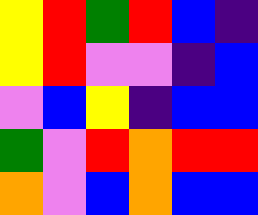[["yellow", "red", "green", "red", "blue", "indigo"], ["yellow", "red", "violet", "violet", "indigo", "blue"], ["violet", "blue", "yellow", "indigo", "blue", "blue"], ["green", "violet", "red", "orange", "red", "red"], ["orange", "violet", "blue", "orange", "blue", "blue"]]